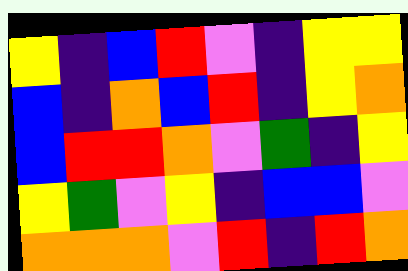[["yellow", "indigo", "blue", "red", "violet", "indigo", "yellow", "yellow"], ["blue", "indigo", "orange", "blue", "red", "indigo", "yellow", "orange"], ["blue", "red", "red", "orange", "violet", "green", "indigo", "yellow"], ["yellow", "green", "violet", "yellow", "indigo", "blue", "blue", "violet"], ["orange", "orange", "orange", "violet", "red", "indigo", "red", "orange"]]